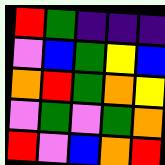[["red", "green", "indigo", "indigo", "indigo"], ["violet", "blue", "green", "yellow", "blue"], ["orange", "red", "green", "orange", "yellow"], ["violet", "green", "violet", "green", "orange"], ["red", "violet", "blue", "orange", "red"]]